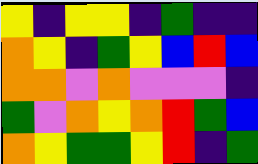[["yellow", "indigo", "yellow", "yellow", "indigo", "green", "indigo", "indigo"], ["orange", "yellow", "indigo", "green", "yellow", "blue", "red", "blue"], ["orange", "orange", "violet", "orange", "violet", "violet", "violet", "indigo"], ["green", "violet", "orange", "yellow", "orange", "red", "green", "blue"], ["orange", "yellow", "green", "green", "yellow", "red", "indigo", "green"]]